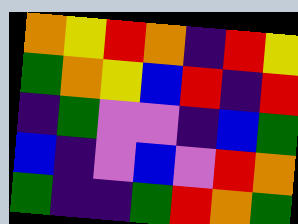[["orange", "yellow", "red", "orange", "indigo", "red", "yellow"], ["green", "orange", "yellow", "blue", "red", "indigo", "red"], ["indigo", "green", "violet", "violet", "indigo", "blue", "green"], ["blue", "indigo", "violet", "blue", "violet", "red", "orange"], ["green", "indigo", "indigo", "green", "red", "orange", "green"]]